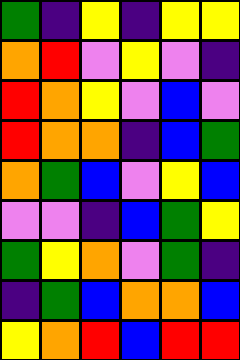[["green", "indigo", "yellow", "indigo", "yellow", "yellow"], ["orange", "red", "violet", "yellow", "violet", "indigo"], ["red", "orange", "yellow", "violet", "blue", "violet"], ["red", "orange", "orange", "indigo", "blue", "green"], ["orange", "green", "blue", "violet", "yellow", "blue"], ["violet", "violet", "indigo", "blue", "green", "yellow"], ["green", "yellow", "orange", "violet", "green", "indigo"], ["indigo", "green", "blue", "orange", "orange", "blue"], ["yellow", "orange", "red", "blue", "red", "red"]]